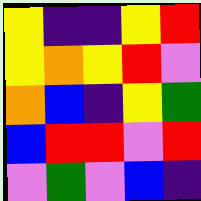[["yellow", "indigo", "indigo", "yellow", "red"], ["yellow", "orange", "yellow", "red", "violet"], ["orange", "blue", "indigo", "yellow", "green"], ["blue", "red", "red", "violet", "red"], ["violet", "green", "violet", "blue", "indigo"]]